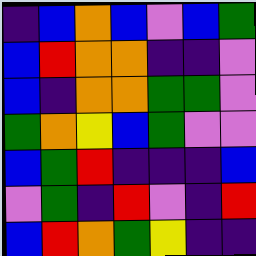[["indigo", "blue", "orange", "blue", "violet", "blue", "green"], ["blue", "red", "orange", "orange", "indigo", "indigo", "violet"], ["blue", "indigo", "orange", "orange", "green", "green", "violet"], ["green", "orange", "yellow", "blue", "green", "violet", "violet"], ["blue", "green", "red", "indigo", "indigo", "indigo", "blue"], ["violet", "green", "indigo", "red", "violet", "indigo", "red"], ["blue", "red", "orange", "green", "yellow", "indigo", "indigo"]]